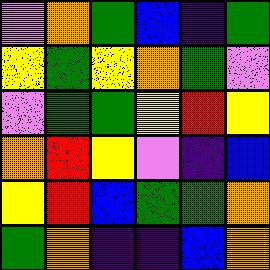[["violet", "orange", "green", "blue", "indigo", "green"], ["yellow", "green", "yellow", "orange", "green", "violet"], ["violet", "green", "green", "yellow", "red", "yellow"], ["orange", "red", "yellow", "violet", "indigo", "blue"], ["yellow", "red", "blue", "green", "green", "orange"], ["green", "orange", "indigo", "indigo", "blue", "orange"]]